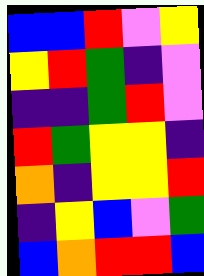[["blue", "blue", "red", "violet", "yellow"], ["yellow", "red", "green", "indigo", "violet"], ["indigo", "indigo", "green", "red", "violet"], ["red", "green", "yellow", "yellow", "indigo"], ["orange", "indigo", "yellow", "yellow", "red"], ["indigo", "yellow", "blue", "violet", "green"], ["blue", "orange", "red", "red", "blue"]]